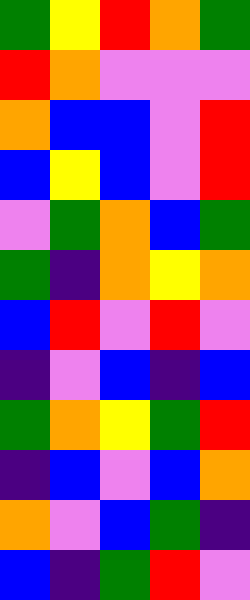[["green", "yellow", "red", "orange", "green"], ["red", "orange", "violet", "violet", "violet"], ["orange", "blue", "blue", "violet", "red"], ["blue", "yellow", "blue", "violet", "red"], ["violet", "green", "orange", "blue", "green"], ["green", "indigo", "orange", "yellow", "orange"], ["blue", "red", "violet", "red", "violet"], ["indigo", "violet", "blue", "indigo", "blue"], ["green", "orange", "yellow", "green", "red"], ["indigo", "blue", "violet", "blue", "orange"], ["orange", "violet", "blue", "green", "indigo"], ["blue", "indigo", "green", "red", "violet"]]